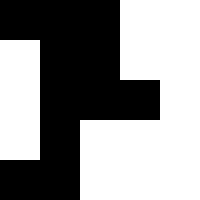[["black", "black", "black", "white", "white"], ["white", "black", "black", "white", "white"], ["white", "black", "black", "black", "white"], ["white", "black", "white", "white", "white"], ["black", "black", "white", "white", "white"]]